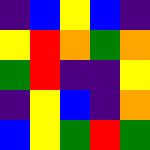[["indigo", "blue", "yellow", "blue", "indigo"], ["yellow", "red", "orange", "green", "orange"], ["green", "red", "indigo", "indigo", "yellow"], ["indigo", "yellow", "blue", "indigo", "orange"], ["blue", "yellow", "green", "red", "green"]]